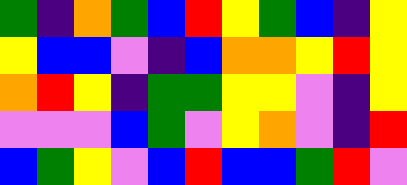[["green", "indigo", "orange", "green", "blue", "red", "yellow", "green", "blue", "indigo", "yellow"], ["yellow", "blue", "blue", "violet", "indigo", "blue", "orange", "orange", "yellow", "red", "yellow"], ["orange", "red", "yellow", "indigo", "green", "green", "yellow", "yellow", "violet", "indigo", "yellow"], ["violet", "violet", "violet", "blue", "green", "violet", "yellow", "orange", "violet", "indigo", "red"], ["blue", "green", "yellow", "violet", "blue", "red", "blue", "blue", "green", "red", "violet"]]